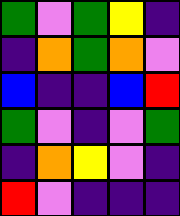[["green", "violet", "green", "yellow", "indigo"], ["indigo", "orange", "green", "orange", "violet"], ["blue", "indigo", "indigo", "blue", "red"], ["green", "violet", "indigo", "violet", "green"], ["indigo", "orange", "yellow", "violet", "indigo"], ["red", "violet", "indigo", "indigo", "indigo"]]